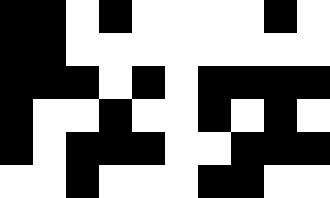[["black", "black", "white", "black", "white", "white", "white", "white", "black", "white"], ["black", "black", "white", "white", "white", "white", "white", "white", "white", "white"], ["black", "black", "black", "white", "black", "white", "black", "black", "black", "black"], ["black", "white", "white", "black", "white", "white", "black", "white", "black", "white"], ["black", "white", "black", "black", "black", "white", "white", "black", "black", "black"], ["white", "white", "black", "white", "white", "white", "black", "black", "white", "white"]]